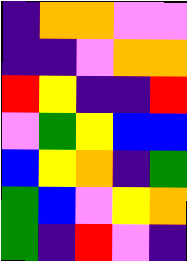[["indigo", "orange", "orange", "violet", "violet"], ["indigo", "indigo", "violet", "orange", "orange"], ["red", "yellow", "indigo", "indigo", "red"], ["violet", "green", "yellow", "blue", "blue"], ["blue", "yellow", "orange", "indigo", "green"], ["green", "blue", "violet", "yellow", "orange"], ["green", "indigo", "red", "violet", "indigo"]]